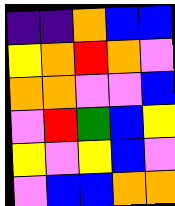[["indigo", "indigo", "orange", "blue", "blue"], ["yellow", "orange", "red", "orange", "violet"], ["orange", "orange", "violet", "violet", "blue"], ["violet", "red", "green", "blue", "yellow"], ["yellow", "violet", "yellow", "blue", "violet"], ["violet", "blue", "blue", "orange", "orange"]]